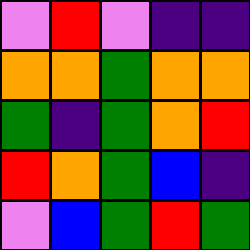[["violet", "red", "violet", "indigo", "indigo"], ["orange", "orange", "green", "orange", "orange"], ["green", "indigo", "green", "orange", "red"], ["red", "orange", "green", "blue", "indigo"], ["violet", "blue", "green", "red", "green"]]